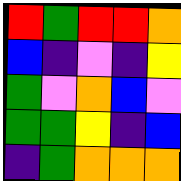[["red", "green", "red", "red", "orange"], ["blue", "indigo", "violet", "indigo", "yellow"], ["green", "violet", "orange", "blue", "violet"], ["green", "green", "yellow", "indigo", "blue"], ["indigo", "green", "orange", "orange", "orange"]]